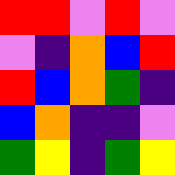[["red", "red", "violet", "red", "violet"], ["violet", "indigo", "orange", "blue", "red"], ["red", "blue", "orange", "green", "indigo"], ["blue", "orange", "indigo", "indigo", "violet"], ["green", "yellow", "indigo", "green", "yellow"]]